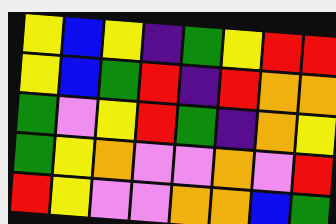[["yellow", "blue", "yellow", "indigo", "green", "yellow", "red", "red"], ["yellow", "blue", "green", "red", "indigo", "red", "orange", "orange"], ["green", "violet", "yellow", "red", "green", "indigo", "orange", "yellow"], ["green", "yellow", "orange", "violet", "violet", "orange", "violet", "red"], ["red", "yellow", "violet", "violet", "orange", "orange", "blue", "green"]]